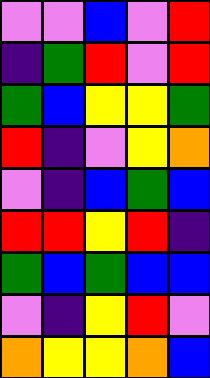[["violet", "violet", "blue", "violet", "red"], ["indigo", "green", "red", "violet", "red"], ["green", "blue", "yellow", "yellow", "green"], ["red", "indigo", "violet", "yellow", "orange"], ["violet", "indigo", "blue", "green", "blue"], ["red", "red", "yellow", "red", "indigo"], ["green", "blue", "green", "blue", "blue"], ["violet", "indigo", "yellow", "red", "violet"], ["orange", "yellow", "yellow", "orange", "blue"]]